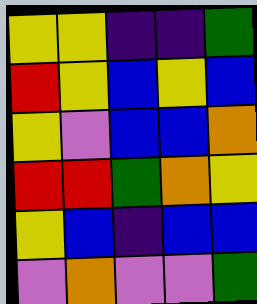[["yellow", "yellow", "indigo", "indigo", "green"], ["red", "yellow", "blue", "yellow", "blue"], ["yellow", "violet", "blue", "blue", "orange"], ["red", "red", "green", "orange", "yellow"], ["yellow", "blue", "indigo", "blue", "blue"], ["violet", "orange", "violet", "violet", "green"]]